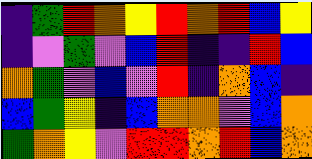[["indigo", "green", "red", "orange", "yellow", "red", "orange", "red", "blue", "yellow"], ["indigo", "violet", "green", "violet", "blue", "red", "indigo", "indigo", "red", "blue"], ["orange", "green", "violet", "blue", "violet", "red", "indigo", "orange", "blue", "indigo"], ["blue", "green", "yellow", "indigo", "blue", "orange", "orange", "violet", "blue", "orange"], ["green", "orange", "yellow", "violet", "red", "red", "orange", "red", "blue", "orange"]]